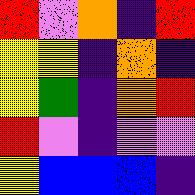[["red", "violet", "orange", "indigo", "red"], ["yellow", "yellow", "indigo", "orange", "indigo"], ["yellow", "green", "indigo", "orange", "red"], ["red", "violet", "indigo", "violet", "violet"], ["yellow", "blue", "blue", "blue", "indigo"]]